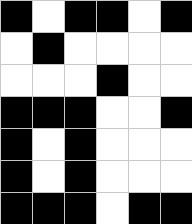[["black", "white", "black", "black", "white", "black"], ["white", "black", "white", "white", "white", "white"], ["white", "white", "white", "black", "white", "white"], ["black", "black", "black", "white", "white", "black"], ["black", "white", "black", "white", "white", "white"], ["black", "white", "black", "white", "white", "white"], ["black", "black", "black", "white", "black", "black"]]